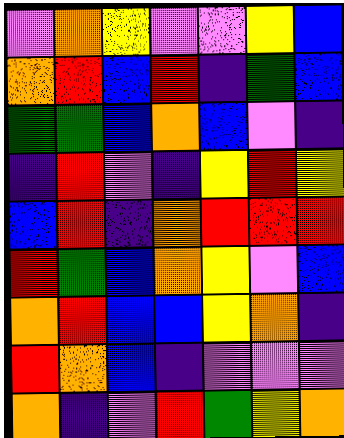[["violet", "orange", "yellow", "violet", "violet", "yellow", "blue"], ["orange", "red", "blue", "red", "indigo", "green", "blue"], ["green", "green", "blue", "orange", "blue", "violet", "indigo"], ["indigo", "red", "violet", "indigo", "yellow", "red", "yellow"], ["blue", "red", "indigo", "orange", "red", "red", "red"], ["red", "green", "blue", "orange", "yellow", "violet", "blue"], ["orange", "red", "blue", "blue", "yellow", "orange", "indigo"], ["red", "orange", "blue", "indigo", "violet", "violet", "violet"], ["orange", "indigo", "violet", "red", "green", "yellow", "orange"]]